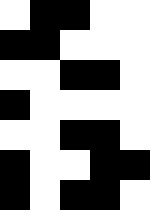[["white", "black", "black", "white", "white"], ["black", "black", "white", "white", "white"], ["white", "white", "black", "black", "white"], ["black", "white", "white", "white", "white"], ["white", "white", "black", "black", "white"], ["black", "white", "white", "black", "black"], ["black", "white", "black", "black", "white"]]